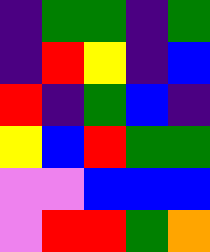[["indigo", "green", "green", "indigo", "green"], ["indigo", "red", "yellow", "indigo", "blue"], ["red", "indigo", "green", "blue", "indigo"], ["yellow", "blue", "red", "green", "green"], ["violet", "violet", "blue", "blue", "blue"], ["violet", "red", "red", "green", "orange"]]